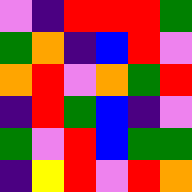[["violet", "indigo", "red", "red", "red", "green"], ["green", "orange", "indigo", "blue", "red", "violet"], ["orange", "red", "violet", "orange", "green", "red"], ["indigo", "red", "green", "blue", "indigo", "violet"], ["green", "violet", "red", "blue", "green", "green"], ["indigo", "yellow", "red", "violet", "red", "orange"]]